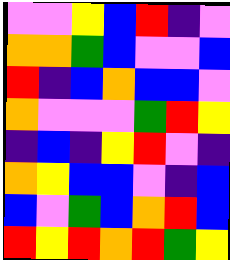[["violet", "violet", "yellow", "blue", "red", "indigo", "violet"], ["orange", "orange", "green", "blue", "violet", "violet", "blue"], ["red", "indigo", "blue", "orange", "blue", "blue", "violet"], ["orange", "violet", "violet", "violet", "green", "red", "yellow"], ["indigo", "blue", "indigo", "yellow", "red", "violet", "indigo"], ["orange", "yellow", "blue", "blue", "violet", "indigo", "blue"], ["blue", "violet", "green", "blue", "orange", "red", "blue"], ["red", "yellow", "red", "orange", "red", "green", "yellow"]]